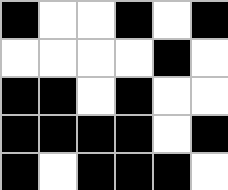[["black", "white", "white", "black", "white", "black"], ["white", "white", "white", "white", "black", "white"], ["black", "black", "white", "black", "white", "white"], ["black", "black", "black", "black", "white", "black"], ["black", "white", "black", "black", "black", "white"]]